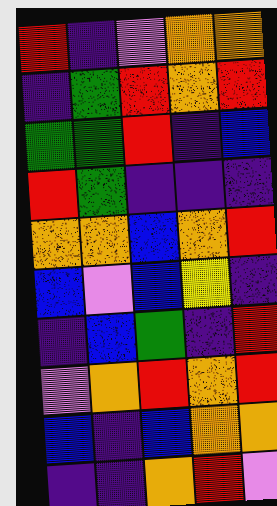[["red", "indigo", "violet", "orange", "orange"], ["indigo", "green", "red", "orange", "red"], ["green", "green", "red", "indigo", "blue"], ["red", "green", "indigo", "indigo", "indigo"], ["orange", "orange", "blue", "orange", "red"], ["blue", "violet", "blue", "yellow", "indigo"], ["indigo", "blue", "green", "indigo", "red"], ["violet", "orange", "red", "orange", "red"], ["blue", "indigo", "blue", "orange", "orange"], ["indigo", "indigo", "orange", "red", "violet"]]